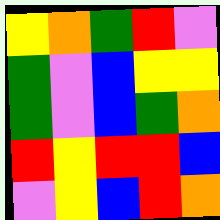[["yellow", "orange", "green", "red", "violet"], ["green", "violet", "blue", "yellow", "yellow"], ["green", "violet", "blue", "green", "orange"], ["red", "yellow", "red", "red", "blue"], ["violet", "yellow", "blue", "red", "orange"]]